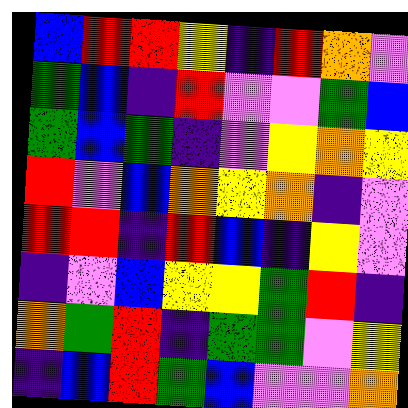[["blue", "red", "red", "yellow", "indigo", "red", "orange", "violet"], ["green", "blue", "indigo", "red", "violet", "violet", "green", "blue"], ["green", "blue", "green", "indigo", "violet", "yellow", "orange", "yellow"], ["red", "violet", "blue", "orange", "yellow", "orange", "indigo", "violet"], ["red", "red", "indigo", "red", "blue", "indigo", "yellow", "violet"], ["indigo", "violet", "blue", "yellow", "yellow", "green", "red", "indigo"], ["orange", "green", "red", "indigo", "green", "green", "violet", "yellow"], ["indigo", "blue", "red", "green", "blue", "violet", "violet", "orange"]]